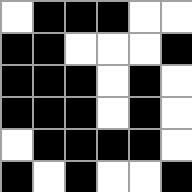[["white", "black", "black", "black", "white", "white"], ["black", "black", "white", "white", "white", "black"], ["black", "black", "black", "white", "black", "white"], ["black", "black", "black", "white", "black", "white"], ["white", "black", "black", "black", "black", "white"], ["black", "white", "black", "white", "white", "black"]]